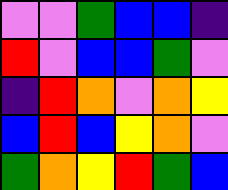[["violet", "violet", "green", "blue", "blue", "indigo"], ["red", "violet", "blue", "blue", "green", "violet"], ["indigo", "red", "orange", "violet", "orange", "yellow"], ["blue", "red", "blue", "yellow", "orange", "violet"], ["green", "orange", "yellow", "red", "green", "blue"]]